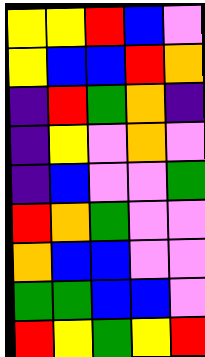[["yellow", "yellow", "red", "blue", "violet"], ["yellow", "blue", "blue", "red", "orange"], ["indigo", "red", "green", "orange", "indigo"], ["indigo", "yellow", "violet", "orange", "violet"], ["indigo", "blue", "violet", "violet", "green"], ["red", "orange", "green", "violet", "violet"], ["orange", "blue", "blue", "violet", "violet"], ["green", "green", "blue", "blue", "violet"], ["red", "yellow", "green", "yellow", "red"]]